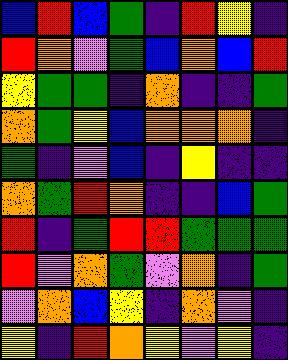[["blue", "red", "blue", "green", "indigo", "red", "yellow", "indigo"], ["red", "orange", "violet", "green", "blue", "orange", "blue", "red"], ["yellow", "green", "green", "indigo", "orange", "indigo", "indigo", "green"], ["orange", "green", "yellow", "blue", "orange", "orange", "orange", "indigo"], ["green", "indigo", "violet", "blue", "indigo", "yellow", "indigo", "indigo"], ["orange", "green", "red", "orange", "indigo", "indigo", "blue", "green"], ["red", "indigo", "green", "red", "red", "green", "green", "green"], ["red", "violet", "orange", "green", "violet", "orange", "indigo", "green"], ["violet", "orange", "blue", "yellow", "indigo", "orange", "violet", "indigo"], ["yellow", "indigo", "red", "orange", "yellow", "violet", "yellow", "indigo"]]